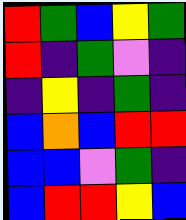[["red", "green", "blue", "yellow", "green"], ["red", "indigo", "green", "violet", "indigo"], ["indigo", "yellow", "indigo", "green", "indigo"], ["blue", "orange", "blue", "red", "red"], ["blue", "blue", "violet", "green", "indigo"], ["blue", "red", "red", "yellow", "blue"]]